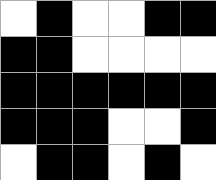[["white", "black", "white", "white", "black", "black"], ["black", "black", "white", "white", "white", "white"], ["black", "black", "black", "black", "black", "black"], ["black", "black", "black", "white", "white", "black"], ["white", "black", "black", "white", "black", "white"]]